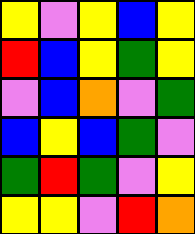[["yellow", "violet", "yellow", "blue", "yellow"], ["red", "blue", "yellow", "green", "yellow"], ["violet", "blue", "orange", "violet", "green"], ["blue", "yellow", "blue", "green", "violet"], ["green", "red", "green", "violet", "yellow"], ["yellow", "yellow", "violet", "red", "orange"]]